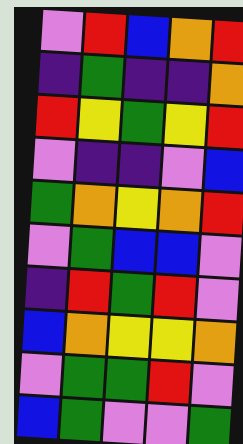[["violet", "red", "blue", "orange", "red"], ["indigo", "green", "indigo", "indigo", "orange"], ["red", "yellow", "green", "yellow", "red"], ["violet", "indigo", "indigo", "violet", "blue"], ["green", "orange", "yellow", "orange", "red"], ["violet", "green", "blue", "blue", "violet"], ["indigo", "red", "green", "red", "violet"], ["blue", "orange", "yellow", "yellow", "orange"], ["violet", "green", "green", "red", "violet"], ["blue", "green", "violet", "violet", "green"]]